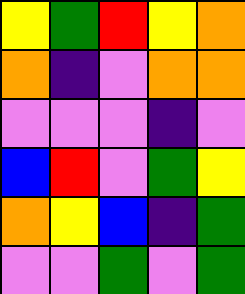[["yellow", "green", "red", "yellow", "orange"], ["orange", "indigo", "violet", "orange", "orange"], ["violet", "violet", "violet", "indigo", "violet"], ["blue", "red", "violet", "green", "yellow"], ["orange", "yellow", "blue", "indigo", "green"], ["violet", "violet", "green", "violet", "green"]]